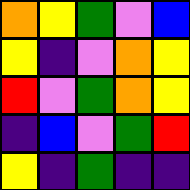[["orange", "yellow", "green", "violet", "blue"], ["yellow", "indigo", "violet", "orange", "yellow"], ["red", "violet", "green", "orange", "yellow"], ["indigo", "blue", "violet", "green", "red"], ["yellow", "indigo", "green", "indigo", "indigo"]]